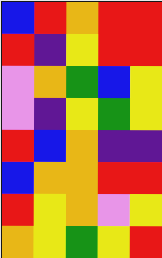[["blue", "red", "orange", "red", "red"], ["red", "indigo", "yellow", "red", "red"], ["violet", "orange", "green", "blue", "yellow"], ["violet", "indigo", "yellow", "green", "yellow"], ["red", "blue", "orange", "indigo", "indigo"], ["blue", "orange", "orange", "red", "red"], ["red", "yellow", "orange", "violet", "yellow"], ["orange", "yellow", "green", "yellow", "red"]]